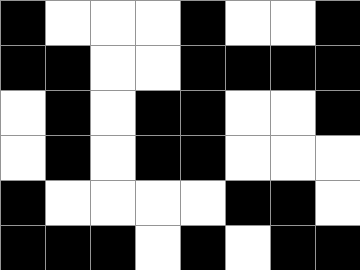[["black", "white", "white", "white", "black", "white", "white", "black"], ["black", "black", "white", "white", "black", "black", "black", "black"], ["white", "black", "white", "black", "black", "white", "white", "black"], ["white", "black", "white", "black", "black", "white", "white", "white"], ["black", "white", "white", "white", "white", "black", "black", "white"], ["black", "black", "black", "white", "black", "white", "black", "black"]]